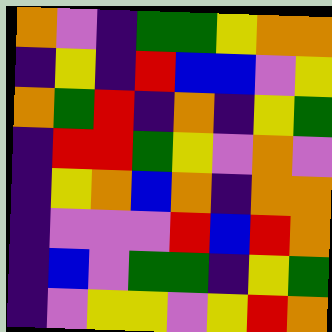[["orange", "violet", "indigo", "green", "green", "yellow", "orange", "orange"], ["indigo", "yellow", "indigo", "red", "blue", "blue", "violet", "yellow"], ["orange", "green", "red", "indigo", "orange", "indigo", "yellow", "green"], ["indigo", "red", "red", "green", "yellow", "violet", "orange", "violet"], ["indigo", "yellow", "orange", "blue", "orange", "indigo", "orange", "orange"], ["indigo", "violet", "violet", "violet", "red", "blue", "red", "orange"], ["indigo", "blue", "violet", "green", "green", "indigo", "yellow", "green"], ["indigo", "violet", "yellow", "yellow", "violet", "yellow", "red", "orange"]]